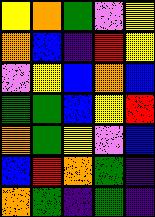[["yellow", "orange", "green", "violet", "yellow"], ["orange", "blue", "indigo", "red", "yellow"], ["violet", "yellow", "blue", "orange", "blue"], ["green", "green", "blue", "yellow", "red"], ["orange", "green", "yellow", "violet", "blue"], ["blue", "red", "orange", "green", "indigo"], ["orange", "green", "indigo", "green", "indigo"]]